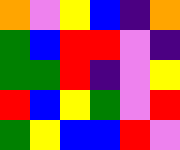[["orange", "violet", "yellow", "blue", "indigo", "orange"], ["green", "blue", "red", "red", "violet", "indigo"], ["green", "green", "red", "indigo", "violet", "yellow"], ["red", "blue", "yellow", "green", "violet", "red"], ["green", "yellow", "blue", "blue", "red", "violet"]]